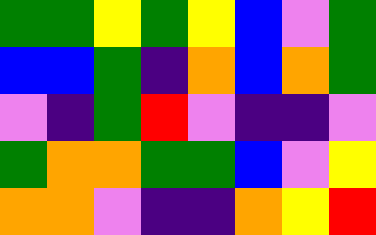[["green", "green", "yellow", "green", "yellow", "blue", "violet", "green"], ["blue", "blue", "green", "indigo", "orange", "blue", "orange", "green"], ["violet", "indigo", "green", "red", "violet", "indigo", "indigo", "violet"], ["green", "orange", "orange", "green", "green", "blue", "violet", "yellow"], ["orange", "orange", "violet", "indigo", "indigo", "orange", "yellow", "red"]]